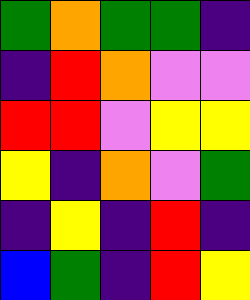[["green", "orange", "green", "green", "indigo"], ["indigo", "red", "orange", "violet", "violet"], ["red", "red", "violet", "yellow", "yellow"], ["yellow", "indigo", "orange", "violet", "green"], ["indigo", "yellow", "indigo", "red", "indigo"], ["blue", "green", "indigo", "red", "yellow"]]